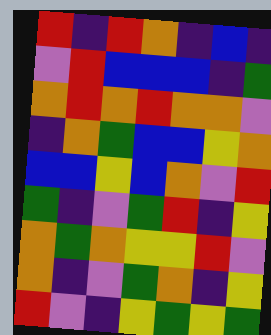[["red", "indigo", "red", "orange", "indigo", "blue", "indigo"], ["violet", "red", "blue", "blue", "blue", "indigo", "green"], ["orange", "red", "orange", "red", "orange", "orange", "violet"], ["indigo", "orange", "green", "blue", "blue", "yellow", "orange"], ["blue", "blue", "yellow", "blue", "orange", "violet", "red"], ["green", "indigo", "violet", "green", "red", "indigo", "yellow"], ["orange", "green", "orange", "yellow", "yellow", "red", "violet"], ["orange", "indigo", "violet", "green", "orange", "indigo", "yellow"], ["red", "violet", "indigo", "yellow", "green", "yellow", "green"]]